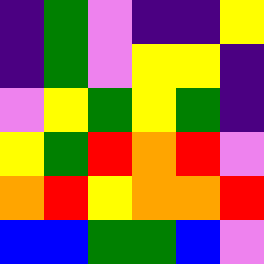[["indigo", "green", "violet", "indigo", "indigo", "yellow"], ["indigo", "green", "violet", "yellow", "yellow", "indigo"], ["violet", "yellow", "green", "yellow", "green", "indigo"], ["yellow", "green", "red", "orange", "red", "violet"], ["orange", "red", "yellow", "orange", "orange", "red"], ["blue", "blue", "green", "green", "blue", "violet"]]